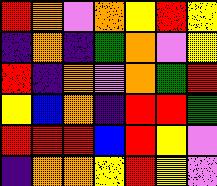[["red", "orange", "violet", "orange", "yellow", "red", "yellow"], ["indigo", "orange", "indigo", "green", "orange", "violet", "yellow"], ["red", "indigo", "orange", "violet", "orange", "green", "red"], ["yellow", "blue", "orange", "indigo", "red", "red", "green"], ["red", "red", "red", "blue", "red", "yellow", "violet"], ["indigo", "orange", "orange", "yellow", "red", "yellow", "violet"]]